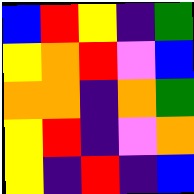[["blue", "red", "yellow", "indigo", "green"], ["yellow", "orange", "red", "violet", "blue"], ["orange", "orange", "indigo", "orange", "green"], ["yellow", "red", "indigo", "violet", "orange"], ["yellow", "indigo", "red", "indigo", "blue"]]